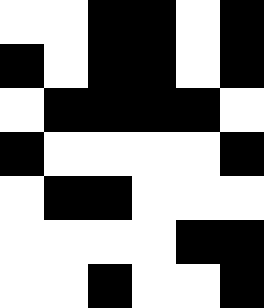[["white", "white", "black", "black", "white", "black"], ["black", "white", "black", "black", "white", "black"], ["white", "black", "black", "black", "black", "white"], ["black", "white", "white", "white", "white", "black"], ["white", "black", "black", "white", "white", "white"], ["white", "white", "white", "white", "black", "black"], ["white", "white", "black", "white", "white", "black"]]